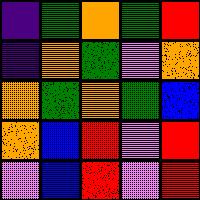[["indigo", "green", "orange", "green", "red"], ["indigo", "orange", "green", "violet", "orange"], ["orange", "green", "orange", "green", "blue"], ["orange", "blue", "red", "violet", "red"], ["violet", "blue", "red", "violet", "red"]]